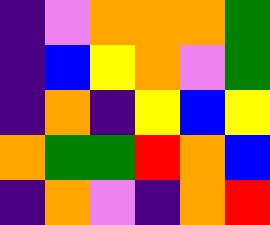[["indigo", "violet", "orange", "orange", "orange", "green"], ["indigo", "blue", "yellow", "orange", "violet", "green"], ["indigo", "orange", "indigo", "yellow", "blue", "yellow"], ["orange", "green", "green", "red", "orange", "blue"], ["indigo", "orange", "violet", "indigo", "orange", "red"]]